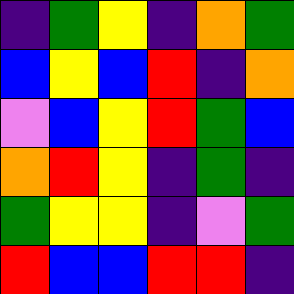[["indigo", "green", "yellow", "indigo", "orange", "green"], ["blue", "yellow", "blue", "red", "indigo", "orange"], ["violet", "blue", "yellow", "red", "green", "blue"], ["orange", "red", "yellow", "indigo", "green", "indigo"], ["green", "yellow", "yellow", "indigo", "violet", "green"], ["red", "blue", "blue", "red", "red", "indigo"]]